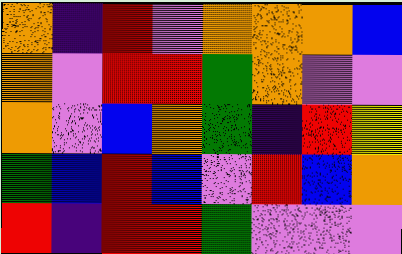[["orange", "indigo", "red", "violet", "orange", "orange", "orange", "blue"], ["orange", "violet", "red", "red", "green", "orange", "violet", "violet"], ["orange", "violet", "blue", "orange", "green", "indigo", "red", "yellow"], ["green", "blue", "red", "blue", "violet", "red", "blue", "orange"], ["red", "indigo", "red", "red", "green", "violet", "violet", "violet"]]